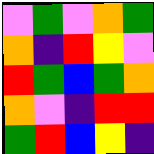[["violet", "green", "violet", "orange", "green"], ["orange", "indigo", "red", "yellow", "violet"], ["red", "green", "blue", "green", "orange"], ["orange", "violet", "indigo", "red", "red"], ["green", "red", "blue", "yellow", "indigo"]]